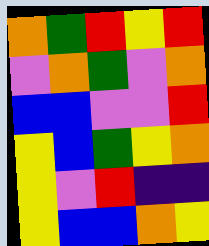[["orange", "green", "red", "yellow", "red"], ["violet", "orange", "green", "violet", "orange"], ["blue", "blue", "violet", "violet", "red"], ["yellow", "blue", "green", "yellow", "orange"], ["yellow", "violet", "red", "indigo", "indigo"], ["yellow", "blue", "blue", "orange", "yellow"]]